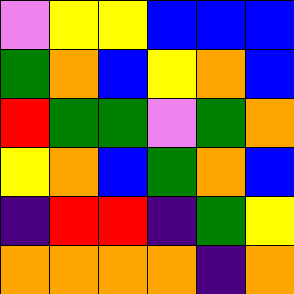[["violet", "yellow", "yellow", "blue", "blue", "blue"], ["green", "orange", "blue", "yellow", "orange", "blue"], ["red", "green", "green", "violet", "green", "orange"], ["yellow", "orange", "blue", "green", "orange", "blue"], ["indigo", "red", "red", "indigo", "green", "yellow"], ["orange", "orange", "orange", "orange", "indigo", "orange"]]